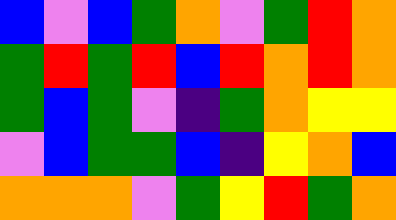[["blue", "violet", "blue", "green", "orange", "violet", "green", "red", "orange"], ["green", "red", "green", "red", "blue", "red", "orange", "red", "orange"], ["green", "blue", "green", "violet", "indigo", "green", "orange", "yellow", "yellow"], ["violet", "blue", "green", "green", "blue", "indigo", "yellow", "orange", "blue"], ["orange", "orange", "orange", "violet", "green", "yellow", "red", "green", "orange"]]